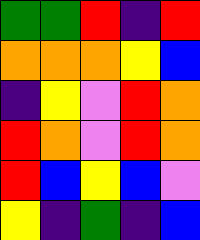[["green", "green", "red", "indigo", "red"], ["orange", "orange", "orange", "yellow", "blue"], ["indigo", "yellow", "violet", "red", "orange"], ["red", "orange", "violet", "red", "orange"], ["red", "blue", "yellow", "blue", "violet"], ["yellow", "indigo", "green", "indigo", "blue"]]